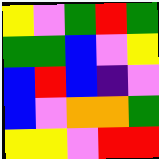[["yellow", "violet", "green", "red", "green"], ["green", "green", "blue", "violet", "yellow"], ["blue", "red", "blue", "indigo", "violet"], ["blue", "violet", "orange", "orange", "green"], ["yellow", "yellow", "violet", "red", "red"]]